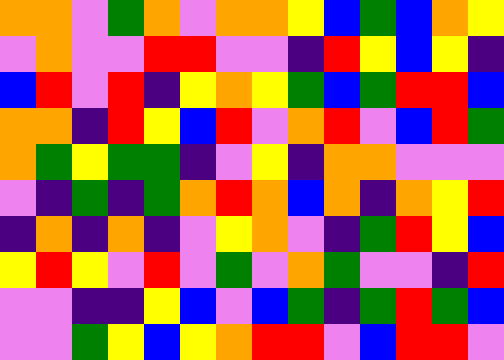[["orange", "orange", "violet", "green", "orange", "violet", "orange", "orange", "yellow", "blue", "green", "blue", "orange", "yellow"], ["violet", "orange", "violet", "violet", "red", "red", "violet", "violet", "indigo", "red", "yellow", "blue", "yellow", "indigo"], ["blue", "red", "violet", "red", "indigo", "yellow", "orange", "yellow", "green", "blue", "green", "red", "red", "blue"], ["orange", "orange", "indigo", "red", "yellow", "blue", "red", "violet", "orange", "red", "violet", "blue", "red", "green"], ["orange", "green", "yellow", "green", "green", "indigo", "violet", "yellow", "indigo", "orange", "orange", "violet", "violet", "violet"], ["violet", "indigo", "green", "indigo", "green", "orange", "red", "orange", "blue", "orange", "indigo", "orange", "yellow", "red"], ["indigo", "orange", "indigo", "orange", "indigo", "violet", "yellow", "orange", "violet", "indigo", "green", "red", "yellow", "blue"], ["yellow", "red", "yellow", "violet", "red", "violet", "green", "violet", "orange", "green", "violet", "violet", "indigo", "red"], ["violet", "violet", "indigo", "indigo", "yellow", "blue", "violet", "blue", "green", "indigo", "green", "red", "green", "blue"], ["violet", "violet", "green", "yellow", "blue", "yellow", "orange", "red", "red", "violet", "blue", "red", "red", "violet"]]